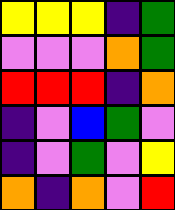[["yellow", "yellow", "yellow", "indigo", "green"], ["violet", "violet", "violet", "orange", "green"], ["red", "red", "red", "indigo", "orange"], ["indigo", "violet", "blue", "green", "violet"], ["indigo", "violet", "green", "violet", "yellow"], ["orange", "indigo", "orange", "violet", "red"]]